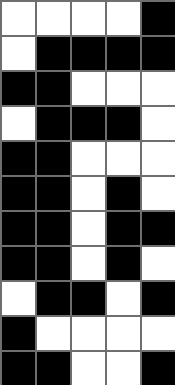[["white", "white", "white", "white", "black"], ["white", "black", "black", "black", "black"], ["black", "black", "white", "white", "white"], ["white", "black", "black", "black", "white"], ["black", "black", "white", "white", "white"], ["black", "black", "white", "black", "white"], ["black", "black", "white", "black", "black"], ["black", "black", "white", "black", "white"], ["white", "black", "black", "white", "black"], ["black", "white", "white", "white", "white"], ["black", "black", "white", "white", "black"]]